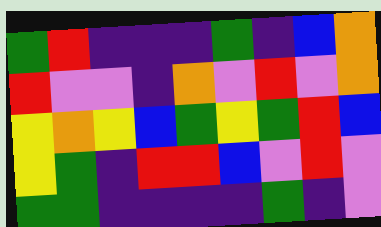[["green", "red", "indigo", "indigo", "indigo", "green", "indigo", "blue", "orange"], ["red", "violet", "violet", "indigo", "orange", "violet", "red", "violet", "orange"], ["yellow", "orange", "yellow", "blue", "green", "yellow", "green", "red", "blue"], ["yellow", "green", "indigo", "red", "red", "blue", "violet", "red", "violet"], ["green", "green", "indigo", "indigo", "indigo", "indigo", "green", "indigo", "violet"]]